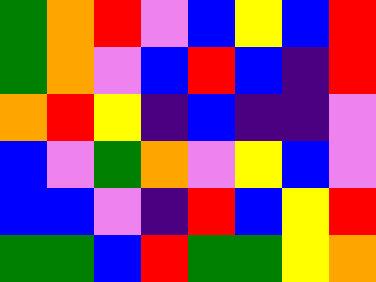[["green", "orange", "red", "violet", "blue", "yellow", "blue", "red"], ["green", "orange", "violet", "blue", "red", "blue", "indigo", "red"], ["orange", "red", "yellow", "indigo", "blue", "indigo", "indigo", "violet"], ["blue", "violet", "green", "orange", "violet", "yellow", "blue", "violet"], ["blue", "blue", "violet", "indigo", "red", "blue", "yellow", "red"], ["green", "green", "blue", "red", "green", "green", "yellow", "orange"]]